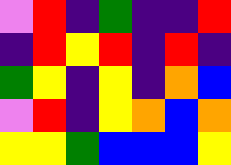[["violet", "red", "indigo", "green", "indigo", "indigo", "red"], ["indigo", "red", "yellow", "red", "indigo", "red", "indigo"], ["green", "yellow", "indigo", "yellow", "indigo", "orange", "blue"], ["violet", "red", "indigo", "yellow", "orange", "blue", "orange"], ["yellow", "yellow", "green", "blue", "blue", "blue", "yellow"]]